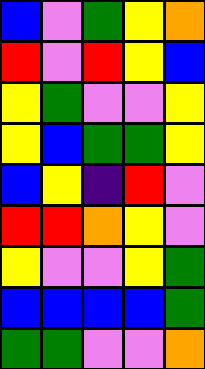[["blue", "violet", "green", "yellow", "orange"], ["red", "violet", "red", "yellow", "blue"], ["yellow", "green", "violet", "violet", "yellow"], ["yellow", "blue", "green", "green", "yellow"], ["blue", "yellow", "indigo", "red", "violet"], ["red", "red", "orange", "yellow", "violet"], ["yellow", "violet", "violet", "yellow", "green"], ["blue", "blue", "blue", "blue", "green"], ["green", "green", "violet", "violet", "orange"]]